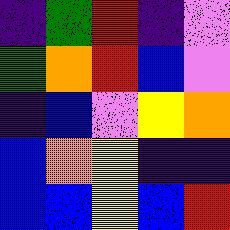[["indigo", "green", "red", "indigo", "violet"], ["green", "orange", "red", "blue", "violet"], ["indigo", "blue", "violet", "yellow", "orange"], ["blue", "orange", "yellow", "indigo", "indigo"], ["blue", "blue", "yellow", "blue", "red"]]